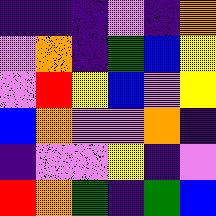[["indigo", "indigo", "indigo", "violet", "indigo", "orange"], ["violet", "orange", "indigo", "green", "blue", "yellow"], ["violet", "red", "yellow", "blue", "violet", "yellow"], ["blue", "orange", "violet", "violet", "orange", "indigo"], ["indigo", "violet", "violet", "yellow", "indigo", "violet"], ["red", "orange", "green", "indigo", "green", "blue"]]